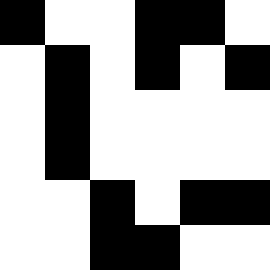[["black", "white", "white", "black", "black", "white"], ["white", "black", "white", "black", "white", "black"], ["white", "black", "white", "white", "white", "white"], ["white", "black", "white", "white", "white", "white"], ["white", "white", "black", "white", "black", "black"], ["white", "white", "black", "black", "white", "white"]]